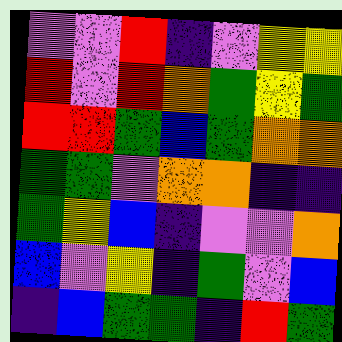[["violet", "violet", "red", "indigo", "violet", "yellow", "yellow"], ["red", "violet", "red", "orange", "green", "yellow", "green"], ["red", "red", "green", "blue", "green", "orange", "orange"], ["green", "green", "violet", "orange", "orange", "indigo", "indigo"], ["green", "yellow", "blue", "indigo", "violet", "violet", "orange"], ["blue", "violet", "yellow", "indigo", "green", "violet", "blue"], ["indigo", "blue", "green", "green", "indigo", "red", "green"]]